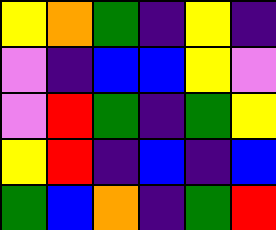[["yellow", "orange", "green", "indigo", "yellow", "indigo"], ["violet", "indigo", "blue", "blue", "yellow", "violet"], ["violet", "red", "green", "indigo", "green", "yellow"], ["yellow", "red", "indigo", "blue", "indigo", "blue"], ["green", "blue", "orange", "indigo", "green", "red"]]